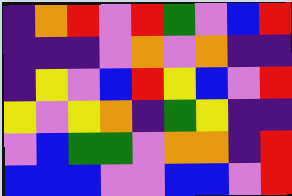[["indigo", "orange", "red", "violet", "red", "green", "violet", "blue", "red"], ["indigo", "indigo", "indigo", "violet", "orange", "violet", "orange", "indigo", "indigo"], ["indigo", "yellow", "violet", "blue", "red", "yellow", "blue", "violet", "red"], ["yellow", "violet", "yellow", "orange", "indigo", "green", "yellow", "indigo", "indigo"], ["violet", "blue", "green", "green", "violet", "orange", "orange", "indigo", "red"], ["blue", "blue", "blue", "violet", "violet", "blue", "blue", "violet", "red"]]